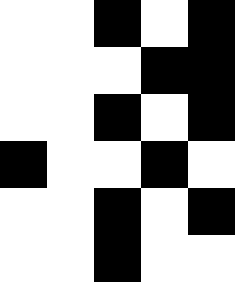[["white", "white", "black", "white", "black"], ["white", "white", "white", "black", "black"], ["white", "white", "black", "white", "black"], ["black", "white", "white", "black", "white"], ["white", "white", "black", "white", "black"], ["white", "white", "black", "white", "white"]]